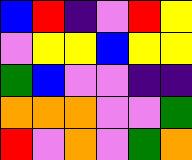[["blue", "red", "indigo", "violet", "red", "yellow"], ["violet", "yellow", "yellow", "blue", "yellow", "yellow"], ["green", "blue", "violet", "violet", "indigo", "indigo"], ["orange", "orange", "orange", "violet", "violet", "green"], ["red", "violet", "orange", "violet", "green", "orange"]]